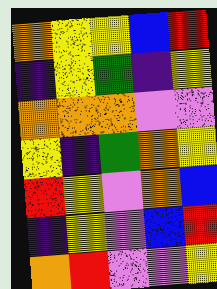[["orange", "yellow", "yellow", "blue", "red"], ["indigo", "yellow", "green", "indigo", "yellow"], ["orange", "orange", "orange", "violet", "violet"], ["yellow", "indigo", "green", "orange", "yellow"], ["red", "yellow", "violet", "orange", "blue"], ["indigo", "yellow", "violet", "blue", "red"], ["orange", "red", "violet", "violet", "yellow"]]